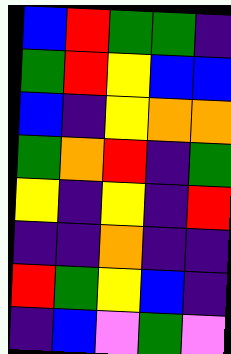[["blue", "red", "green", "green", "indigo"], ["green", "red", "yellow", "blue", "blue"], ["blue", "indigo", "yellow", "orange", "orange"], ["green", "orange", "red", "indigo", "green"], ["yellow", "indigo", "yellow", "indigo", "red"], ["indigo", "indigo", "orange", "indigo", "indigo"], ["red", "green", "yellow", "blue", "indigo"], ["indigo", "blue", "violet", "green", "violet"]]